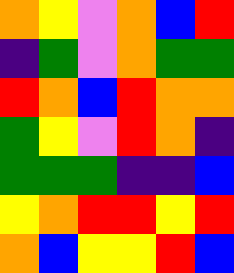[["orange", "yellow", "violet", "orange", "blue", "red"], ["indigo", "green", "violet", "orange", "green", "green"], ["red", "orange", "blue", "red", "orange", "orange"], ["green", "yellow", "violet", "red", "orange", "indigo"], ["green", "green", "green", "indigo", "indigo", "blue"], ["yellow", "orange", "red", "red", "yellow", "red"], ["orange", "blue", "yellow", "yellow", "red", "blue"]]